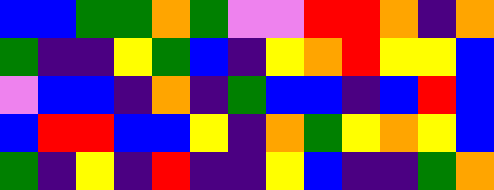[["blue", "blue", "green", "green", "orange", "green", "violet", "violet", "red", "red", "orange", "indigo", "orange"], ["green", "indigo", "indigo", "yellow", "green", "blue", "indigo", "yellow", "orange", "red", "yellow", "yellow", "blue"], ["violet", "blue", "blue", "indigo", "orange", "indigo", "green", "blue", "blue", "indigo", "blue", "red", "blue"], ["blue", "red", "red", "blue", "blue", "yellow", "indigo", "orange", "green", "yellow", "orange", "yellow", "blue"], ["green", "indigo", "yellow", "indigo", "red", "indigo", "indigo", "yellow", "blue", "indigo", "indigo", "green", "orange"]]